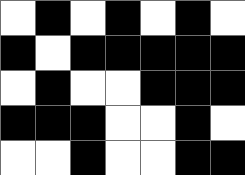[["white", "black", "white", "black", "white", "black", "white"], ["black", "white", "black", "black", "black", "black", "black"], ["white", "black", "white", "white", "black", "black", "black"], ["black", "black", "black", "white", "white", "black", "white"], ["white", "white", "black", "white", "white", "black", "black"]]